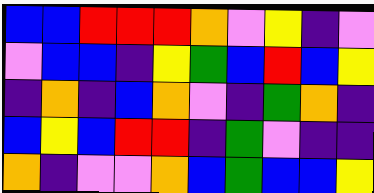[["blue", "blue", "red", "red", "red", "orange", "violet", "yellow", "indigo", "violet"], ["violet", "blue", "blue", "indigo", "yellow", "green", "blue", "red", "blue", "yellow"], ["indigo", "orange", "indigo", "blue", "orange", "violet", "indigo", "green", "orange", "indigo"], ["blue", "yellow", "blue", "red", "red", "indigo", "green", "violet", "indigo", "indigo"], ["orange", "indigo", "violet", "violet", "orange", "blue", "green", "blue", "blue", "yellow"]]